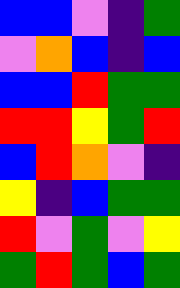[["blue", "blue", "violet", "indigo", "green"], ["violet", "orange", "blue", "indigo", "blue"], ["blue", "blue", "red", "green", "green"], ["red", "red", "yellow", "green", "red"], ["blue", "red", "orange", "violet", "indigo"], ["yellow", "indigo", "blue", "green", "green"], ["red", "violet", "green", "violet", "yellow"], ["green", "red", "green", "blue", "green"]]